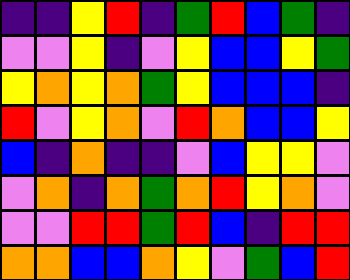[["indigo", "indigo", "yellow", "red", "indigo", "green", "red", "blue", "green", "indigo"], ["violet", "violet", "yellow", "indigo", "violet", "yellow", "blue", "blue", "yellow", "green"], ["yellow", "orange", "yellow", "orange", "green", "yellow", "blue", "blue", "blue", "indigo"], ["red", "violet", "yellow", "orange", "violet", "red", "orange", "blue", "blue", "yellow"], ["blue", "indigo", "orange", "indigo", "indigo", "violet", "blue", "yellow", "yellow", "violet"], ["violet", "orange", "indigo", "orange", "green", "orange", "red", "yellow", "orange", "violet"], ["violet", "violet", "red", "red", "green", "red", "blue", "indigo", "red", "red"], ["orange", "orange", "blue", "blue", "orange", "yellow", "violet", "green", "blue", "red"]]